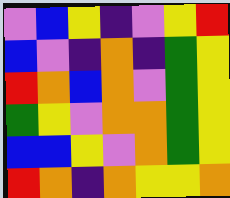[["violet", "blue", "yellow", "indigo", "violet", "yellow", "red"], ["blue", "violet", "indigo", "orange", "indigo", "green", "yellow"], ["red", "orange", "blue", "orange", "violet", "green", "yellow"], ["green", "yellow", "violet", "orange", "orange", "green", "yellow"], ["blue", "blue", "yellow", "violet", "orange", "green", "yellow"], ["red", "orange", "indigo", "orange", "yellow", "yellow", "orange"]]